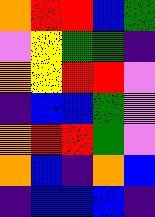[["orange", "red", "red", "blue", "green"], ["violet", "yellow", "green", "green", "indigo"], ["orange", "yellow", "red", "red", "violet"], ["indigo", "blue", "blue", "green", "violet"], ["orange", "red", "red", "green", "violet"], ["orange", "blue", "indigo", "orange", "blue"], ["indigo", "blue", "blue", "blue", "indigo"]]